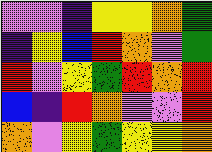[["violet", "violet", "indigo", "yellow", "yellow", "orange", "green"], ["indigo", "yellow", "blue", "red", "orange", "violet", "green"], ["red", "violet", "yellow", "green", "red", "orange", "red"], ["blue", "indigo", "red", "orange", "violet", "violet", "red"], ["orange", "violet", "yellow", "green", "yellow", "yellow", "orange"]]